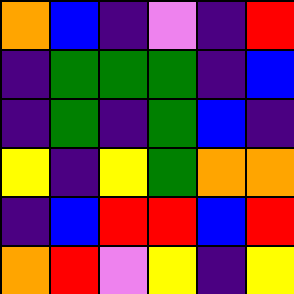[["orange", "blue", "indigo", "violet", "indigo", "red"], ["indigo", "green", "green", "green", "indigo", "blue"], ["indigo", "green", "indigo", "green", "blue", "indigo"], ["yellow", "indigo", "yellow", "green", "orange", "orange"], ["indigo", "blue", "red", "red", "blue", "red"], ["orange", "red", "violet", "yellow", "indigo", "yellow"]]